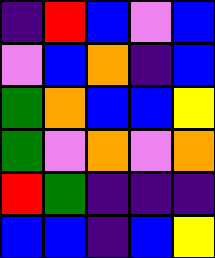[["indigo", "red", "blue", "violet", "blue"], ["violet", "blue", "orange", "indigo", "blue"], ["green", "orange", "blue", "blue", "yellow"], ["green", "violet", "orange", "violet", "orange"], ["red", "green", "indigo", "indigo", "indigo"], ["blue", "blue", "indigo", "blue", "yellow"]]